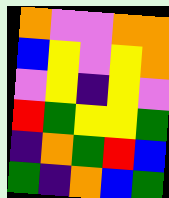[["orange", "violet", "violet", "orange", "orange"], ["blue", "yellow", "violet", "yellow", "orange"], ["violet", "yellow", "indigo", "yellow", "violet"], ["red", "green", "yellow", "yellow", "green"], ["indigo", "orange", "green", "red", "blue"], ["green", "indigo", "orange", "blue", "green"]]